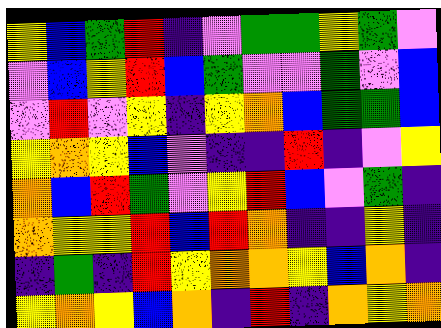[["yellow", "blue", "green", "red", "indigo", "violet", "green", "green", "yellow", "green", "violet"], ["violet", "blue", "yellow", "red", "blue", "green", "violet", "violet", "green", "violet", "blue"], ["violet", "red", "violet", "yellow", "indigo", "yellow", "orange", "blue", "green", "green", "blue"], ["yellow", "orange", "yellow", "blue", "violet", "indigo", "indigo", "red", "indigo", "violet", "yellow"], ["orange", "blue", "red", "green", "violet", "yellow", "red", "blue", "violet", "green", "indigo"], ["orange", "yellow", "yellow", "red", "blue", "red", "orange", "indigo", "indigo", "yellow", "indigo"], ["indigo", "green", "indigo", "red", "yellow", "orange", "orange", "yellow", "blue", "orange", "indigo"], ["yellow", "orange", "yellow", "blue", "orange", "indigo", "red", "indigo", "orange", "yellow", "orange"]]